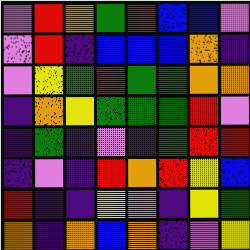[["violet", "red", "orange", "green", "red", "blue", "blue", "violet"], ["violet", "red", "indigo", "blue", "blue", "blue", "orange", "indigo"], ["violet", "yellow", "green", "red", "green", "green", "orange", "orange"], ["indigo", "orange", "yellow", "green", "green", "green", "red", "violet"], ["indigo", "green", "indigo", "violet", "indigo", "green", "red", "red"], ["indigo", "violet", "indigo", "red", "orange", "red", "yellow", "blue"], ["red", "indigo", "indigo", "yellow", "violet", "indigo", "yellow", "green"], ["orange", "indigo", "orange", "blue", "orange", "indigo", "violet", "yellow"]]